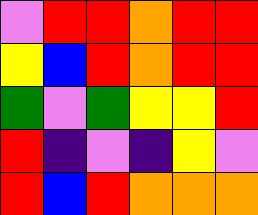[["violet", "red", "red", "orange", "red", "red"], ["yellow", "blue", "red", "orange", "red", "red"], ["green", "violet", "green", "yellow", "yellow", "red"], ["red", "indigo", "violet", "indigo", "yellow", "violet"], ["red", "blue", "red", "orange", "orange", "orange"]]